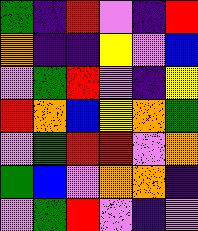[["green", "indigo", "red", "violet", "indigo", "red"], ["orange", "indigo", "indigo", "yellow", "violet", "blue"], ["violet", "green", "red", "violet", "indigo", "yellow"], ["red", "orange", "blue", "yellow", "orange", "green"], ["violet", "green", "red", "red", "violet", "orange"], ["green", "blue", "violet", "orange", "orange", "indigo"], ["violet", "green", "red", "violet", "indigo", "violet"]]